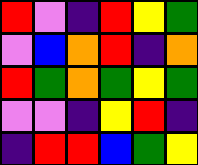[["red", "violet", "indigo", "red", "yellow", "green"], ["violet", "blue", "orange", "red", "indigo", "orange"], ["red", "green", "orange", "green", "yellow", "green"], ["violet", "violet", "indigo", "yellow", "red", "indigo"], ["indigo", "red", "red", "blue", "green", "yellow"]]